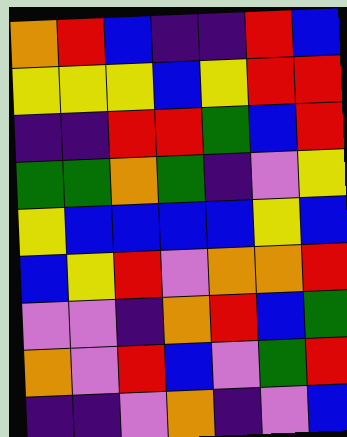[["orange", "red", "blue", "indigo", "indigo", "red", "blue"], ["yellow", "yellow", "yellow", "blue", "yellow", "red", "red"], ["indigo", "indigo", "red", "red", "green", "blue", "red"], ["green", "green", "orange", "green", "indigo", "violet", "yellow"], ["yellow", "blue", "blue", "blue", "blue", "yellow", "blue"], ["blue", "yellow", "red", "violet", "orange", "orange", "red"], ["violet", "violet", "indigo", "orange", "red", "blue", "green"], ["orange", "violet", "red", "blue", "violet", "green", "red"], ["indigo", "indigo", "violet", "orange", "indigo", "violet", "blue"]]